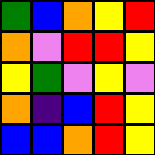[["green", "blue", "orange", "yellow", "red"], ["orange", "violet", "red", "red", "yellow"], ["yellow", "green", "violet", "yellow", "violet"], ["orange", "indigo", "blue", "red", "yellow"], ["blue", "blue", "orange", "red", "yellow"]]